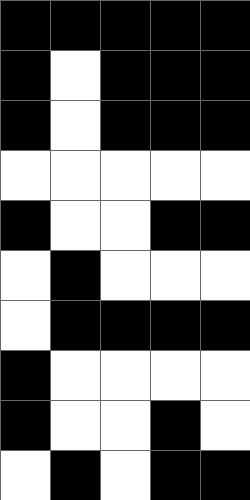[["black", "black", "black", "black", "black"], ["black", "white", "black", "black", "black"], ["black", "white", "black", "black", "black"], ["white", "white", "white", "white", "white"], ["black", "white", "white", "black", "black"], ["white", "black", "white", "white", "white"], ["white", "black", "black", "black", "black"], ["black", "white", "white", "white", "white"], ["black", "white", "white", "black", "white"], ["white", "black", "white", "black", "black"]]